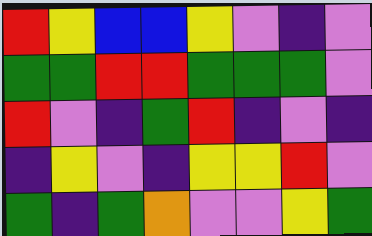[["red", "yellow", "blue", "blue", "yellow", "violet", "indigo", "violet"], ["green", "green", "red", "red", "green", "green", "green", "violet"], ["red", "violet", "indigo", "green", "red", "indigo", "violet", "indigo"], ["indigo", "yellow", "violet", "indigo", "yellow", "yellow", "red", "violet"], ["green", "indigo", "green", "orange", "violet", "violet", "yellow", "green"]]